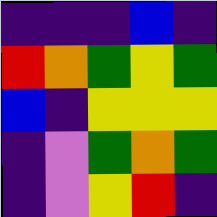[["indigo", "indigo", "indigo", "blue", "indigo"], ["red", "orange", "green", "yellow", "green"], ["blue", "indigo", "yellow", "yellow", "yellow"], ["indigo", "violet", "green", "orange", "green"], ["indigo", "violet", "yellow", "red", "indigo"]]